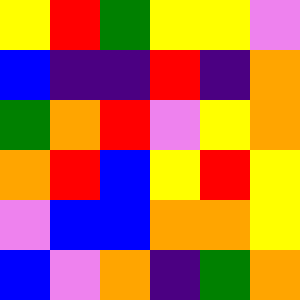[["yellow", "red", "green", "yellow", "yellow", "violet"], ["blue", "indigo", "indigo", "red", "indigo", "orange"], ["green", "orange", "red", "violet", "yellow", "orange"], ["orange", "red", "blue", "yellow", "red", "yellow"], ["violet", "blue", "blue", "orange", "orange", "yellow"], ["blue", "violet", "orange", "indigo", "green", "orange"]]